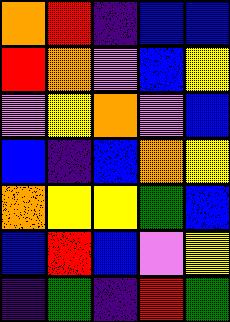[["orange", "red", "indigo", "blue", "blue"], ["red", "orange", "violet", "blue", "yellow"], ["violet", "yellow", "orange", "violet", "blue"], ["blue", "indigo", "blue", "orange", "yellow"], ["orange", "yellow", "yellow", "green", "blue"], ["blue", "red", "blue", "violet", "yellow"], ["indigo", "green", "indigo", "red", "green"]]